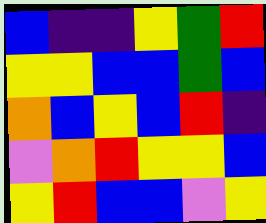[["blue", "indigo", "indigo", "yellow", "green", "red"], ["yellow", "yellow", "blue", "blue", "green", "blue"], ["orange", "blue", "yellow", "blue", "red", "indigo"], ["violet", "orange", "red", "yellow", "yellow", "blue"], ["yellow", "red", "blue", "blue", "violet", "yellow"]]